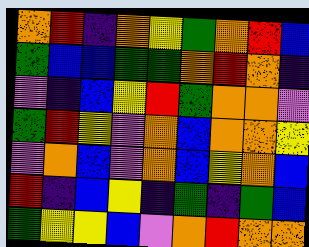[["orange", "red", "indigo", "orange", "yellow", "green", "orange", "red", "blue"], ["green", "blue", "blue", "green", "green", "orange", "red", "orange", "indigo"], ["violet", "indigo", "blue", "yellow", "red", "green", "orange", "orange", "violet"], ["green", "red", "yellow", "violet", "orange", "blue", "orange", "orange", "yellow"], ["violet", "orange", "blue", "violet", "orange", "blue", "yellow", "orange", "blue"], ["red", "indigo", "blue", "yellow", "indigo", "green", "indigo", "green", "blue"], ["green", "yellow", "yellow", "blue", "violet", "orange", "red", "orange", "orange"]]